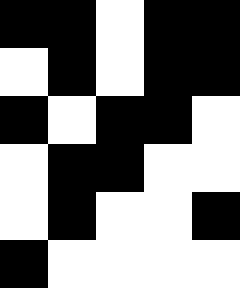[["black", "black", "white", "black", "black"], ["white", "black", "white", "black", "black"], ["black", "white", "black", "black", "white"], ["white", "black", "black", "white", "white"], ["white", "black", "white", "white", "black"], ["black", "white", "white", "white", "white"]]